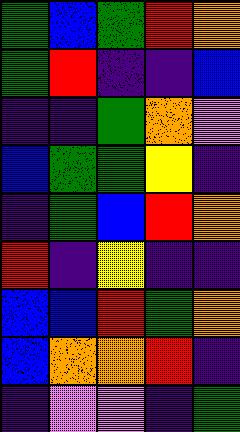[["green", "blue", "green", "red", "orange"], ["green", "red", "indigo", "indigo", "blue"], ["indigo", "indigo", "green", "orange", "violet"], ["blue", "green", "green", "yellow", "indigo"], ["indigo", "green", "blue", "red", "orange"], ["red", "indigo", "yellow", "indigo", "indigo"], ["blue", "blue", "red", "green", "orange"], ["blue", "orange", "orange", "red", "indigo"], ["indigo", "violet", "violet", "indigo", "green"]]